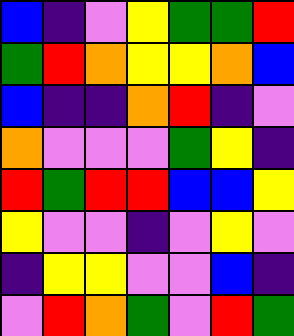[["blue", "indigo", "violet", "yellow", "green", "green", "red"], ["green", "red", "orange", "yellow", "yellow", "orange", "blue"], ["blue", "indigo", "indigo", "orange", "red", "indigo", "violet"], ["orange", "violet", "violet", "violet", "green", "yellow", "indigo"], ["red", "green", "red", "red", "blue", "blue", "yellow"], ["yellow", "violet", "violet", "indigo", "violet", "yellow", "violet"], ["indigo", "yellow", "yellow", "violet", "violet", "blue", "indigo"], ["violet", "red", "orange", "green", "violet", "red", "green"]]